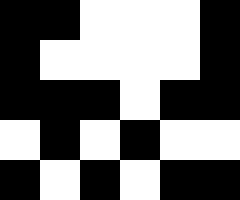[["black", "black", "white", "white", "white", "black"], ["black", "white", "white", "white", "white", "black"], ["black", "black", "black", "white", "black", "black"], ["white", "black", "white", "black", "white", "white"], ["black", "white", "black", "white", "black", "black"]]